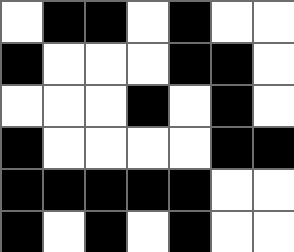[["white", "black", "black", "white", "black", "white", "white"], ["black", "white", "white", "white", "black", "black", "white"], ["white", "white", "white", "black", "white", "black", "white"], ["black", "white", "white", "white", "white", "black", "black"], ["black", "black", "black", "black", "black", "white", "white"], ["black", "white", "black", "white", "black", "white", "white"]]